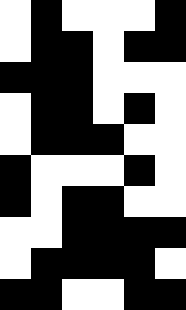[["white", "black", "white", "white", "white", "black"], ["white", "black", "black", "white", "black", "black"], ["black", "black", "black", "white", "white", "white"], ["white", "black", "black", "white", "black", "white"], ["white", "black", "black", "black", "white", "white"], ["black", "white", "white", "white", "black", "white"], ["black", "white", "black", "black", "white", "white"], ["white", "white", "black", "black", "black", "black"], ["white", "black", "black", "black", "black", "white"], ["black", "black", "white", "white", "black", "black"]]